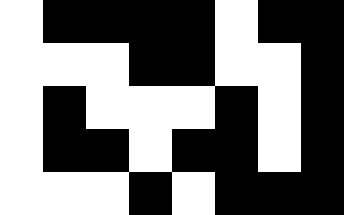[["white", "black", "black", "black", "black", "white", "black", "black"], ["white", "white", "white", "black", "black", "white", "white", "black"], ["white", "black", "white", "white", "white", "black", "white", "black"], ["white", "black", "black", "white", "black", "black", "white", "black"], ["white", "white", "white", "black", "white", "black", "black", "black"]]